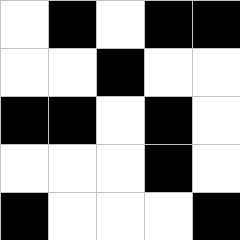[["white", "black", "white", "black", "black"], ["white", "white", "black", "white", "white"], ["black", "black", "white", "black", "white"], ["white", "white", "white", "black", "white"], ["black", "white", "white", "white", "black"]]